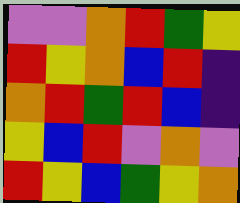[["violet", "violet", "orange", "red", "green", "yellow"], ["red", "yellow", "orange", "blue", "red", "indigo"], ["orange", "red", "green", "red", "blue", "indigo"], ["yellow", "blue", "red", "violet", "orange", "violet"], ["red", "yellow", "blue", "green", "yellow", "orange"]]